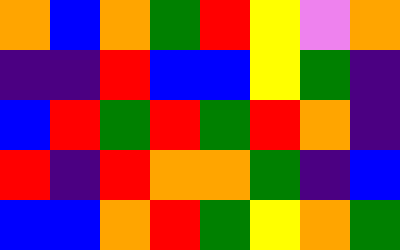[["orange", "blue", "orange", "green", "red", "yellow", "violet", "orange"], ["indigo", "indigo", "red", "blue", "blue", "yellow", "green", "indigo"], ["blue", "red", "green", "red", "green", "red", "orange", "indigo"], ["red", "indigo", "red", "orange", "orange", "green", "indigo", "blue"], ["blue", "blue", "orange", "red", "green", "yellow", "orange", "green"]]